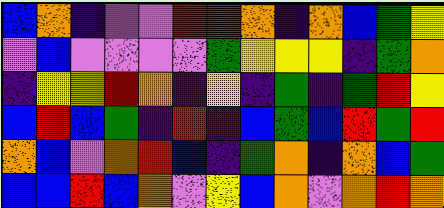[["blue", "orange", "indigo", "violet", "violet", "red", "red", "orange", "indigo", "orange", "blue", "green", "yellow"], ["violet", "blue", "violet", "violet", "violet", "violet", "green", "yellow", "yellow", "yellow", "indigo", "green", "orange"], ["indigo", "yellow", "yellow", "red", "orange", "indigo", "yellow", "indigo", "green", "indigo", "green", "red", "yellow"], ["blue", "red", "blue", "green", "indigo", "red", "indigo", "blue", "green", "blue", "red", "green", "red"], ["orange", "blue", "violet", "orange", "red", "blue", "indigo", "green", "orange", "indigo", "orange", "blue", "green"], ["blue", "blue", "red", "blue", "orange", "violet", "yellow", "blue", "orange", "violet", "orange", "red", "orange"]]